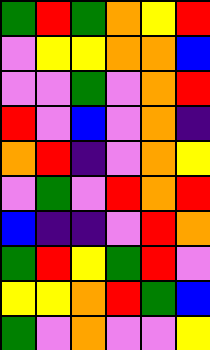[["green", "red", "green", "orange", "yellow", "red"], ["violet", "yellow", "yellow", "orange", "orange", "blue"], ["violet", "violet", "green", "violet", "orange", "red"], ["red", "violet", "blue", "violet", "orange", "indigo"], ["orange", "red", "indigo", "violet", "orange", "yellow"], ["violet", "green", "violet", "red", "orange", "red"], ["blue", "indigo", "indigo", "violet", "red", "orange"], ["green", "red", "yellow", "green", "red", "violet"], ["yellow", "yellow", "orange", "red", "green", "blue"], ["green", "violet", "orange", "violet", "violet", "yellow"]]